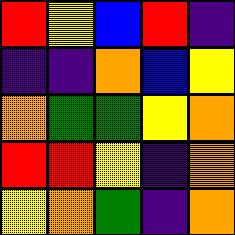[["red", "yellow", "blue", "red", "indigo"], ["indigo", "indigo", "orange", "blue", "yellow"], ["orange", "green", "green", "yellow", "orange"], ["red", "red", "yellow", "indigo", "orange"], ["yellow", "orange", "green", "indigo", "orange"]]